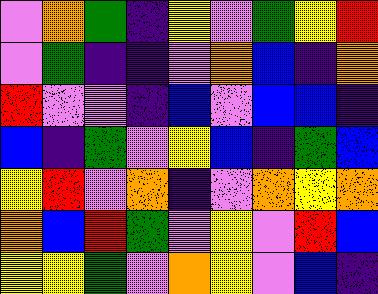[["violet", "orange", "green", "indigo", "yellow", "violet", "green", "yellow", "red"], ["violet", "green", "indigo", "indigo", "violet", "orange", "blue", "indigo", "orange"], ["red", "violet", "violet", "indigo", "blue", "violet", "blue", "blue", "indigo"], ["blue", "indigo", "green", "violet", "yellow", "blue", "indigo", "green", "blue"], ["yellow", "red", "violet", "orange", "indigo", "violet", "orange", "yellow", "orange"], ["orange", "blue", "red", "green", "violet", "yellow", "violet", "red", "blue"], ["yellow", "yellow", "green", "violet", "orange", "yellow", "violet", "blue", "indigo"]]